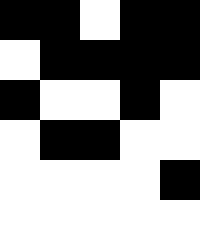[["black", "black", "white", "black", "black"], ["white", "black", "black", "black", "black"], ["black", "white", "white", "black", "white"], ["white", "black", "black", "white", "white"], ["white", "white", "white", "white", "black"], ["white", "white", "white", "white", "white"]]